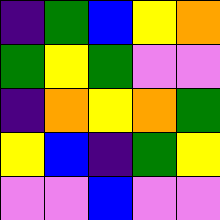[["indigo", "green", "blue", "yellow", "orange"], ["green", "yellow", "green", "violet", "violet"], ["indigo", "orange", "yellow", "orange", "green"], ["yellow", "blue", "indigo", "green", "yellow"], ["violet", "violet", "blue", "violet", "violet"]]